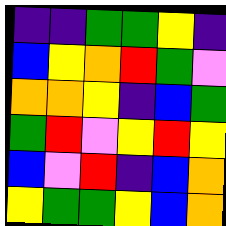[["indigo", "indigo", "green", "green", "yellow", "indigo"], ["blue", "yellow", "orange", "red", "green", "violet"], ["orange", "orange", "yellow", "indigo", "blue", "green"], ["green", "red", "violet", "yellow", "red", "yellow"], ["blue", "violet", "red", "indigo", "blue", "orange"], ["yellow", "green", "green", "yellow", "blue", "orange"]]